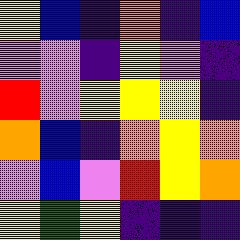[["yellow", "blue", "indigo", "orange", "indigo", "blue"], ["violet", "violet", "indigo", "yellow", "violet", "indigo"], ["red", "violet", "yellow", "yellow", "yellow", "indigo"], ["orange", "blue", "indigo", "orange", "yellow", "orange"], ["violet", "blue", "violet", "red", "yellow", "orange"], ["yellow", "green", "yellow", "indigo", "indigo", "indigo"]]